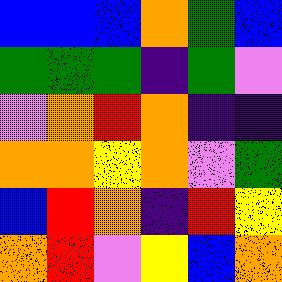[["blue", "blue", "blue", "orange", "green", "blue"], ["green", "green", "green", "indigo", "green", "violet"], ["violet", "orange", "red", "orange", "indigo", "indigo"], ["orange", "orange", "yellow", "orange", "violet", "green"], ["blue", "red", "orange", "indigo", "red", "yellow"], ["orange", "red", "violet", "yellow", "blue", "orange"]]